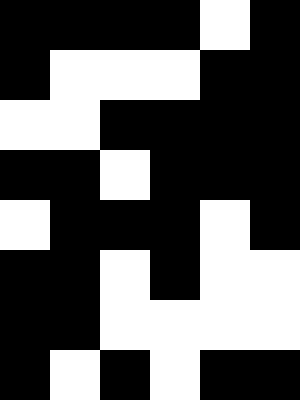[["black", "black", "black", "black", "white", "black"], ["black", "white", "white", "white", "black", "black"], ["white", "white", "black", "black", "black", "black"], ["black", "black", "white", "black", "black", "black"], ["white", "black", "black", "black", "white", "black"], ["black", "black", "white", "black", "white", "white"], ["black", "black", "white", "white", "white", "white"], ["black", "white", "black", "white", "black", "black"]]